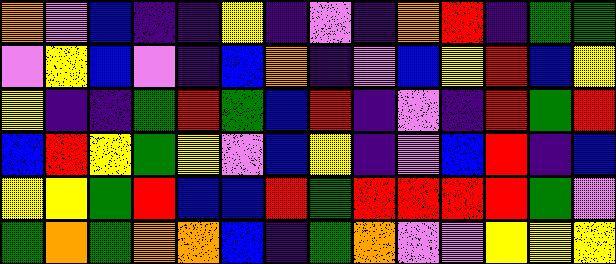[["orange", "violet", "blue", "indigo", "indigo", "yellow", "indigo", "violet", "indigo", "orange", "red", "indigo", "green", "green"], ["violet", "yellow", "blue", "violet", "indigo", "blue", "orange", "indigo", "violet", "blue", "yellow", "red", "blue", "yellow"], ["yellow", "indigo", "indigo", "green", "red", "green", "blue", "red", "indigo", "violet", "indigo", "red", "green", "red"], ["blue", "red", "yellow", "green", "yellow", "violet", "blue", "yellow", "indigo", "violet", "blue", "red", "indigo", "blue"], ["yellow", "yellow", "green", "red", "blue", "blue", "red", "green", "red", "red", "red", "red", "green", "violet"], ["green", "orange", "green", "orange", "orange", "blue", "indigo", "green", "orange", "violet", "violet", "yellow", "yellow", "yellow"]]